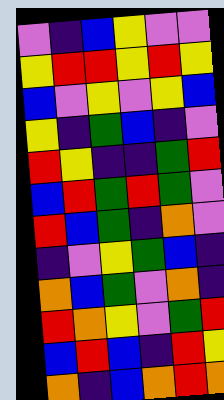[["violet", "indigo", "blue", "yellow", "violet", "violet"], ["yellow", "red", "red", "yellow", "red", "yellow"], ["blue", "violet", "yellow", "violet", "yellow", "blue"], ["yellow", "indigo", "green", "blue", "indigo", "violet"], ["red", "yellow", "indigo", "indigo", "green", "red"], ["blue", "red", "green", "red", "green", "violet"], ["red", "blue", "green", "indigo", "orange", "violet"], ["indigo", "violet", "yellow", "green", "blue", "indigo"], ["orange", "blue", "green", "violet", "orange", "indigo"], ["red", "orange", "yellow", "violet", "green", "red"], ["blue", "red", "blue", "indigo", "red", "yellow"], ["orange", "indigo", "blue", "orange", "red", "orange"]]